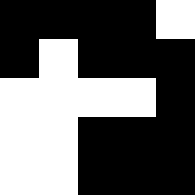[["black", "black", "black", "black", "white"], ["black", "white", "black", "black", "black"], ["white", "white", "white", "white", "black"], ["white", "white", "black", "black", "black"], ["white", "white", "black", "black", "black"]]